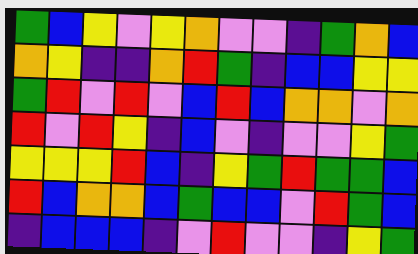[["green", "blue", "yellow", "violet", "yellow", "orange", "violet", "violet", "indigo", "green", "orange", "blue"], ["orange", "yellow", "indigo", "indigo", "orange", "red", "green", "indigo", "blue", "blue", "yellow", "yellow"], ["green", "red", "violet", "red", "violet", "blue", "red", "blue", "orange", "orange", "violet", "orange"], ["red", "violet", "red", "yellow", "indigo", "blue", "violet", "indigo", "violet", "violet", "yellow", "green"], ["yellow", "yellow", "yellow", "red", "blue", "indigo", "yellow", "green", "red", "green", "green", "blue"], ["red", "blue", "orange", "orange", "blue", "green", "blue", "blue", "violet", "red", "green", "blue"], ["indigo", "blue", "blue", "blue", "indigo", "violet", "red", "violet", "violet", "indigo", "yellow", "green"]]